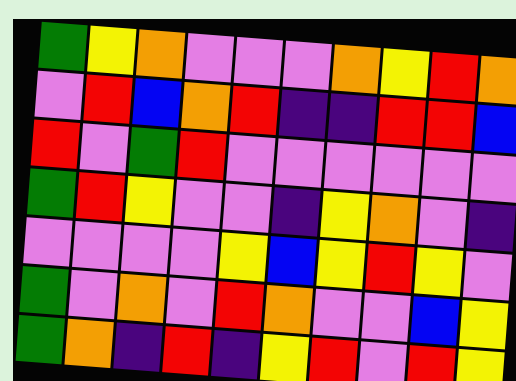[["green", "yellow", "orange", "violet", "violet", "violet", "orange", "yellow", "red", "orange"], ["violet", "red", "blue", "orange", "red", "indigo", "indigo", "red", "red", "blue"], ["red", "violet", "green", "red", "violet", "violet", "violet", "violet", "violet", "violet"], ["green", "red", "yellow", "violet", "violet", "indigo", "yellow", "orange", "violet", "indigo"], ["violet", "violet", "violet", "violet", "yellow", "blue", "yellow", "red", "yellow", "violet"], ["green", "violet", "orange", "violet", "red", "orange", "violet", "violet", "blue", "yellow"], ["green", "orange", "indigo", "red", "indigo", "yellow", "red", "violet", "red", "yellow"]]